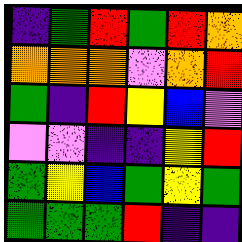[["indigo", "green", "red", "green", "red", "orange"], ["orange", "orange", "orange", "violet", "orange", "red"], ["green", "indigo", "red", "yellow", "blue", "violet"], ["violet", "violet", "indigo", "indigo", "yellow", "red"], ["green", "yellow", "blue", "green", "yellow", "green"], ["green", "green", "green", "red", "indigo", "indigo"]]